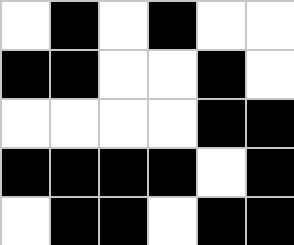[["white", "black", "white", "black", "white", "white"], ["black", "black", "white", "white", "black", "white"], ["white", "white", "white", "white", "black", "black"], ["black", "black", "black", "black", "white", "black"], ["white", "black", "black", "white", "black", "black"]]